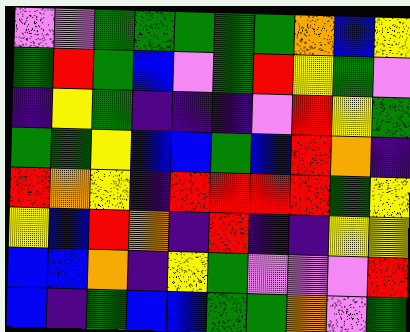[["violet", "violet", "green", "green", "green", "green", "green", "orange", "blue", "yellow"], ["green", "red", "green", "blue", "violet", "green", "red", "yellow", "green", "violet"], ["indigo", "yellow", "green", "indigo", "indigo", "indigo", "violet", "red", "yellow", "green"], ["green", "green", "yellow", "blue", "blue", "green", "blue", "red", "orange", "indigo"], ["red", "orange", "yellow", "indigo", "red", "red", "red", "red", "green", "yellow"], ["yellow", "blue", "red", "orange", "indigo", "red", "indigo", "indigo", "yellow", "yellow"], ["blue", "blue", "orange", "indigo", "yellow", "green", "violet", "violet", "violet", "red"], ["blue", "indigo", "green", "blue", "blue", "green", "green", "orange", "violet", "green"]]